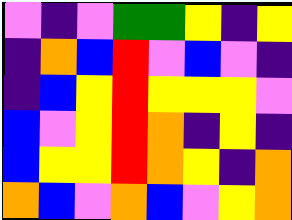[["violet", "indigo", "violet", "green", "green", "yellow", "indigo", "yellow"], ["indigo", "orange", "blue", "red", "violet", "blue", "violet", "indigo"], ["indigo", "blue", "yellow", "red", "yellow", "yellow", "yellow", "violet"], ["blue", "violet", "yellow", "red", "orange", "indigo", "yellow", "indigo"], ["blue", "yellow", "yellow", "red", "orange", "yellow", "indigo", "orange"], ["orange", "blue", "violet", "orange", "blue", "violet", "yellow", "orange"]]